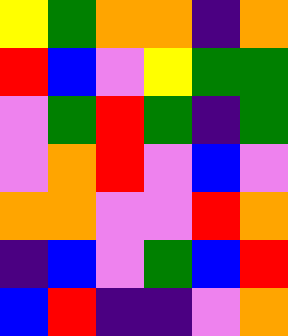[["yellow", "green", "orange", "orange", "indigo", "orange"], ["red", "blue", "violet", "yellow", "green", "green"], ["violet", "green", "red", "green", "indigo", "green"], ["violet", "orange", "red", "violet", "blue", "violet"], ["orange", "orange", "violet", "violet", "red", "orange"], ["indigo", "blue", "violet", "green", "blue", "red"], ["blue", "red", "indigo", "indigo", "violet", "orange"]]